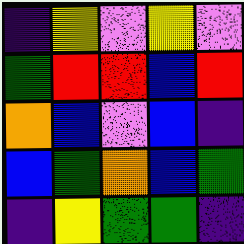[["indigo", "yellow", "violet", "yellow", "violet"], ["green", "red", "red", "blue", "red"], ["orange", "blue", "violet", "blue", "indigo"], ["blue", "green", "orange", "blue", "green"], ["indigo", "yellow", "green", "green", "indigo"]]